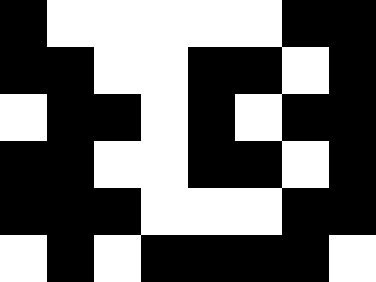[["black", "white", "white", "white", "white", "white", "black", "black"], ["black", "black", "white", "white", "black", "black", "white", "black"], ["white", "black", "black", "white", "black", "white", "black", "black"], ["black", "black", "white", "white", "black", "black", "white", "black"], ["black", "black", "black", "white", "white", "white", "black", "black"], ["white", "black", "white", "black", "black", "black", "black", "white"]]